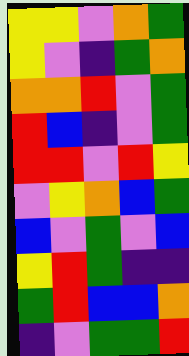[["yellow", "yellow", "violet", "orange", "green"], ["yellow", "violet", "indigo", "green", "orange"], ["orange", "orange", "red", "violet", "green"], ["red", "blue", "indigo", "violet", "green"], ["red", "red", "violet", "red", "yellow"], ["violet", "yellow", "orange", "blue", "green"], ["blue", "violet", "green", "violet", "blue"], ["yellow", "red", "green", "indigo", "indigo"], ["green", "red", "blue", "blue", "orange"], ["indigo", "violet", "green", "green", "red"]]